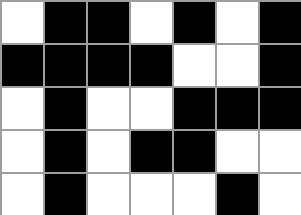[["white", "black", "black", "white", "black", "white", "black"], ["black", "black", "black", "black", "white", "white", "black"], ["white", "black", "white", "white", "black", "black", "black"], ["white", "black", "white", "black", "black", "white", "white"], ["white", "black", "white", "white", "white", "black", "white"]]